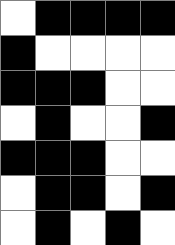[["white", "black", "black", "black", "black"], ["black", "white", "white", "white", "white"], ["black", "black", "black", "white", "white"], ["white", "black", "white", "white", "black"], ["black", "black", "black", "white", "white"], ["white", "black", "black", "white", "black"], ["white", "black", "white", "black", "white"]]